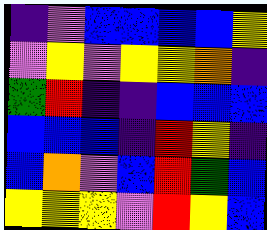[["indigo", "violet", "blue", "blue", "blue", "blue", "yellow"], ["violet", "yellow", "violet", "yellow", "yellow", "orange", "indigo"], ["green", "red", "indigo", "indigo", "blue", "blue", "blue"], ["blue", "blue", "blue", "indigo", "red", "yellow", "indigo"], ["blue", "orange", "violet", "blue", "red", "green", "blue"], ["yellow", "yellow", "yellow", "violet", "red", "yellow", "blue"]]